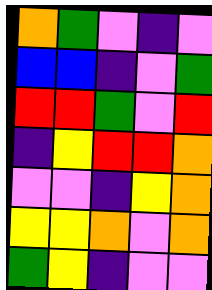[["orange", "green", "violet", "indigo", "violet"], ["blue", "blue", "indigo", "violet", "green"], ["red", "red", "green", "violet", "red"], ["indigo", "yellow", "red", "red", "orange"], ["violet", "violet", "indigo", "yellow", "orange"], ["yellow", "yellow", "orange", "violet", "orange"], ["green", "yellow", "indigo", "violet", "violet"]]